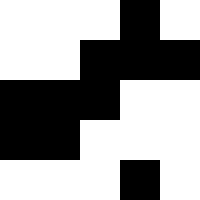[["white", "white", "white", "black", "white"], ["white", "white", "black", "black", "black"], ["black", "black", "black", "white", "white"], ["black", "black", "white", "white", "white"], ["white", "white", "white", "black", "white"]]